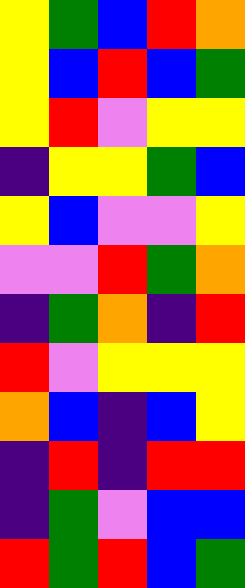[["yellow", "green", "blue", "red", "orange"], ["yellow", "blue", "red", "blue", "green"], ["yellow", "red", "violet", "yellow", "yellow"], ["indigo", "yellow", "yellow", "green", "blue"], ["yellow", "blue", "violet", "violet", "yellow"], ["violet", "violet", "red", "green", "orange"], ["indigo", "green", "orange", "indigo", "red"], ["red", "violet", "yellow", "yellow", "yellow"], ["orange", "blue", "indigo", "blue", "yellow"], ["indigo", "red", "indigo", "red", "red"], ["indigo", "green", "violet", "blue", "blue"], ["red", "green", "red", "blue", "green"]]